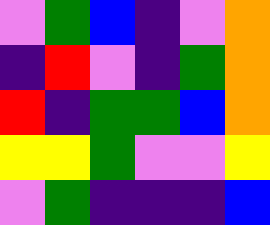[["violet", "green", "blue", "indigo", "violet", "orange"], ["indigo", "red", "violet", "indigo", "green", "orange"], ["red", "indigo", "green", "green", "blue", "orange"], ["yellow", "yellow", "green", "violet", "violet", "yellow"], ["violet", "green", "indigo", "indigo", "indigo", "blue"]]